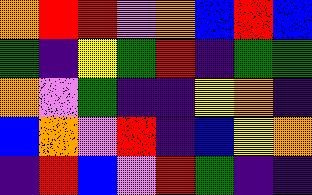[["orange", "red", "red", "violet", "orange", "blue", "red", "blue"], ["green", "indigo", "yellow", "green", "red", "indigo", "green", "green"], ["orange", "violet", "green", "indigo", "indigo", "yellow", "orange", "indigo"], ["blue", "orange", "violet", "red", "indigo", "blue", "yellow", "orange"], ["indigo", "red", "blue", "violet", "red", "green", "indigo", "indigo"]]